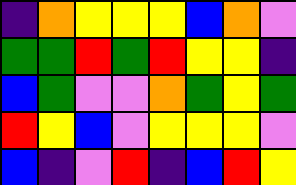[["indigo", "orange", "yellow", "yellow", "yellow", "blue", "orange", "violet"], ["green", "green", "red", "green", "red", "yellow", "yellow", "indigo"], ["blue", "green", "violet", "violet", "orange", "green", "yellow", "green"], ["red", "yellow", "blue", "violet", "yellow", "yellow", "yellow", "violet"], ["blue", "indigo", "violet", "red", "indigo", "blue", "red", "yellow"]]